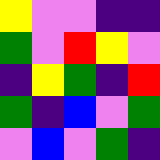[["yellow", "violet", "violet", "indigo", "indigo"], ["green", "violet", "red", "yellow", "violet"], ["indigo", "yellow", "green", "indigo", "red"], ["green", "indigo", "blue", "violet", "green"], ["violet", "blue", "violet", "green", "indigo"]]